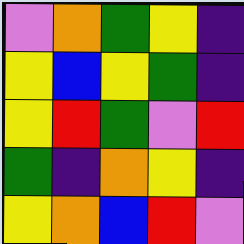[["violet", "orange", "green", "yellow", "indigo"], ["yellow", "blue", "yellow", "green", "indigo"], ["yellow", "red", "green", "violet", "red"], ["green", "indigo", "orange", "yellow", "indigo"], ["yellow", "orange", "blue", "red", "violet"]]